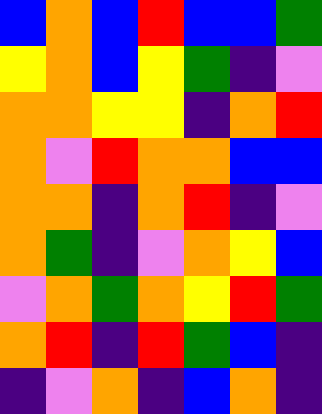[["blue", "orange", "blue", "red", "blue", "blue", "green"], ["yellow", "orange", "blue", "yellow", "green", "indigo", "violet"], ["orange", "orange", "yellow", "yellow", "indigo", "orange", "red"], ["orange", "violet", "red", "orange", "orange", "blue", "blue"], ["orange", "orange", "indigo", "orange", "red", "indigo", "violet"], ["orange", "green", "indigo", "violet", "orange", "yellow", "blue"], ["violet", "orange", "green", "orange", "yellow", "red", "green"], ["orange", "red", "indigo", "red", "green", "blue", "indigo"], ["indigo", "violet", "orange", "indigo", "blue", "orange", "indigo"]]